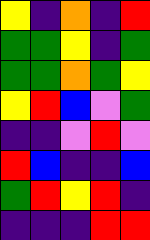[["yellow", "indigo", "orange", "indigo", "red"], ["green", "green", "yellow", "indigo", "green"], ["green", "green", "orange", "green", "yellow"], ["yellow", "red", "blue", "violet", "green"], ["indigo", "indigo", "violet", "red", "violet"], ["red", "blue", "indigo", "indigo", "blue"], ["green", "red", "yellow", "red", "indigo"], ["indigo", "indigo", "indigo", "red", "red"]]